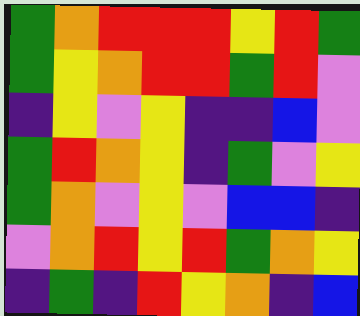[["green", "orange", "red", "red", "red", "yellow", "red", "green"], ["green", "yellow", "orange", "red", "red", "green", "red", "violet"], ["indigo", "yellow", "violet", "yellow", "indigo", "indigo", "blue", "violet"], ["green", "red", "orange", "yellow", "indigo", "green", "violet", "yellow"], ["green", "orange", "violet", "yellow", "violet", "blue", "blue", "indigo"], ["violet", "orange", "red", "yellow", "red", "green", "orange", "yellow"], ["indigo", "green", "indigo", "red", "yellow", "orange", "indigo", "blue"]]